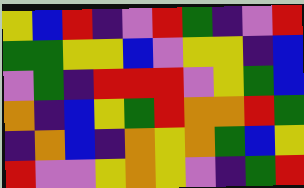[["yellow", "blue", "red", "indigo", "violet", "red", "green", "indigo", "violet", "red"], ["green", "green", "yellow", "yellow", "blue", "violet", "yellow", "yellow", "indigo", "blue"], ["violet", "green", "indigo", "red", "red", "red", "violet", "yellow", "green", "blue"], ["orange", "indigo", "blue", "yellow", "green", "red", "orange", "orange", "red", "green"], ["indigo", "orange", "blue", "indigo", "orange", "yellow", "orange", "green", "blue", "yellow"], ["red", "violet", "violet", "yellow", "orange", "yellow", "violet", "indigo", "green", "red"]]